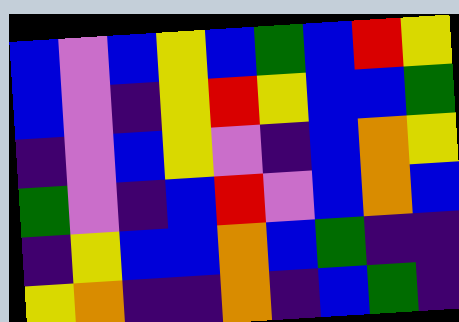[["blue", "violet", "blue", "yellow", "blue", "green", "blue", "red", "yellow"], ["blue", "violet", "indigo", "yellow", "red", "yellow", "blue", "blue", "green"], ["indigo", "violet", "blue", "yellow", "violet", "indigo", "blue", "orange", "yellow"], ["green", "violet", "indigo", "blue", "red", "violet", "blue", "orange", "blue"], ["indigo", "yellow", "blue", "blue", "orange", "blue", "green", "indigo", "indigo"], ["yellow", "orange", "indigo", "indigo", "orange", "indigo", "blue", "green", "indigo"]]